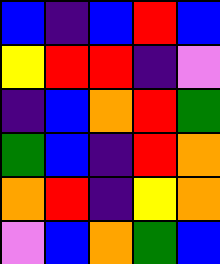[["blue", "indigo", "blue", "red", "blue"], ["yellow", "red", "red", "indigo", "violet"], ["indigo", "blue", "orange", "red", "green"], ["green", "blue", "indigo", "red", "orange"], ["orange", "red", "indigo", "yellow", "orange"], ["violet", "blue", "orange", "green", "blue"]]